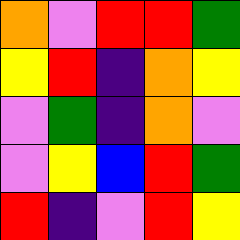[["orange", "violet", "red", "red", "green"], ["yellow", "red", "indigo", "orange", "yellow"], ["violet", "green", "indigo", "orange", "violet"], ["violet", "yellow", "blue", "red", "green"], ["red", "indigo", "violet", "red", "yellow"]]